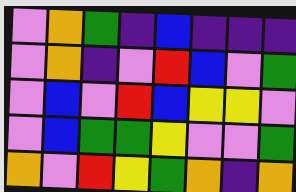[["violet", "orange", "green", "indigo", "blue", "indigo", "indigo", "indigo"], ["violet", "orange", "indigo", "violet", "red", "blue", "violet", "green"], ["violet", "blue", "violet", "red", "blue", "yellow", "yellow", "violet"], ["violet", "blue", "green", "green", "yellow", "violet", "violet", "green"], ["orange", "violet", "red", "yellow", "green", "orange", "indigo", "orange"]]